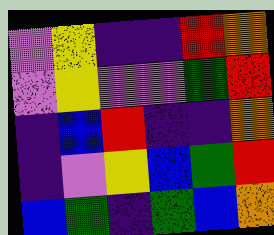[["violet", "yellow", "indigo", "indigo", "red", "orange"], ["violet", "yellow", "violet", "violet", "green", "red"], ["indigo", "blue", "red", "indigo", "indigo", "orange"], ["indigo", "violet", "yellow", "blue", "green", "red"], ["blue", "green", "indigo", "green", "blue", "orange"]]